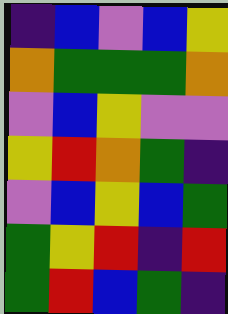[["indigo", "blue", "violet", "blue", "yellow"], ["orange", "green", "green", "green", "orange"], ["violet", "blue", "yellow", "violet", "violet"], ["yellow", "red", "orange", "green", "indigo"], ["violet", "blue", "yellow", "blue", "green"], ["green", "yellow", "red", "indigo", "red"], ["green", "red", "blue", "green", "indigo"]]